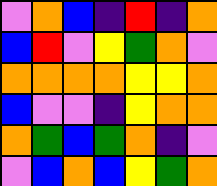[["violet", "orange", "blue", "indigo", "red", "indigo", "orange"], ["blue", "red", "violet", "yellow", "green", "orange", "violet"], ["orange", "orange", "orange", "orange", "yellow", "yellow", "orange"], ["blue", "violet", "violet", "indigo", "yellow", "orange", "orange"], ["orange", "green", "blue", "green", "orange", "indigo", "violet"], ["violet", "blue", "orange", "blue", "yellow", "green", "orange"]]